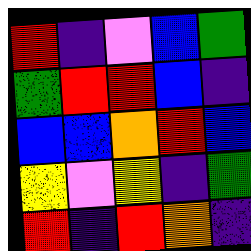[["red", "indigo", "violet", "blue", "green"], ["green", "red", "red", "blue", "indigo"], ["blue", "blue", "orange", "red", "blue"], ["yellow", "violet", "yellow", "indigo", "green"], ["red", "indigo", "red", "orange", "indigo"]]